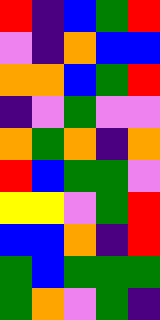[["red", "indigo", "blue", "green", "red"], ["violet", "indigo", "orange", "blue", "blue"], ["orange", "orange", "blue", "green", "red"], ["indigo", "violet", "green", "violet", "violet"], ["orange", "green", "orange", "indigo", "orange"], ["red", "blue", "green", "green", "violet"], ["yellow", "yellow", "violet", "green", "red"], ["blue", "blue", "orange", "indigo", "red"], ["green", "blue", "green", "green", "green"], ["green", "orange", "violet", "green", "indigo"]]